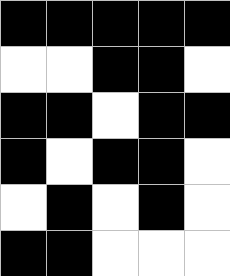[["black", "black", "black", "black", "black"], ["white", "white", "black", "black", "white"], ["black", "black", "white", "black", "black"], ["black", "white", "black", "black", "white"], ["white", "black", "white", "black", "white"], ["black", "black", "white", "white", "white"]]